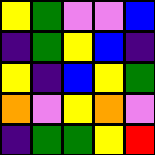[["yellow", "green", "violet", "violet", "blue"], ["indigo", "green", "yellow", "blue", "indigo"], ["yellow", "indigo", "blue", "yellow", "green"], ["orange", "violet", "yellow", "orange", "violet"], ["indigo", "green", "green", "yellow", "red"]]